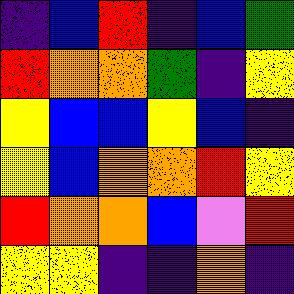[["indigo", "blue", "red", "indigo", "blue", "green"], ["red", "orange", "orange", "green", "indigo", "yellow"], ["yellow", "blue", "blue", "yellow", "blue", "indigo"], ["yellow", "blue", "orange", "orange", "red", "yellow"], ["red", "orange", "orange", "blue", "violet", "red"], ["yellow", "yellow", "indigo", "indigo", "orange", "indigo"]]